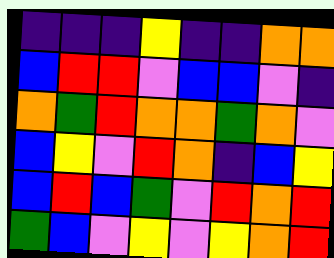[["indigo", "indigo", "indigo", "yellow", "indigo", "indigo", "orange", "orange"], ["blue", "red", "red", "violet", "blue", "blue", "violet", "indigo"], ["orange", "green", "red", "orange", "orange", "green", "orange", "violet"], ["blue", "yellow", "violet", "red", "orange", "indigo", "blue", "yellow"], ["blue", "red", "blue", "green", "violet", "red", "orange", "red"], ["green", "blue", "violet", "yellow", "violet", "yellow", "orange", "red"]]